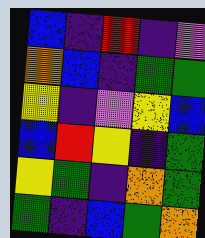[["blue", "indigo", "red", "indigo", "violet"], ["orange", "blue", "indigo", "green", "green"], ["yellow", "indigo", "violet", "yellow", "blue"], ["blue", "red", "yellow", "indigo", "green"], ["yellow", "green", "indigo", "orange", "green"], ["green", "indigo", "blue", "green", "orange"]]